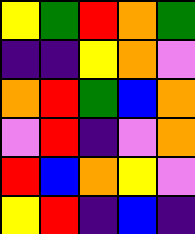[["yellow", "green", "red", "orange", "green"], ["indigo", "indigo", "yellow", "orange", "violet"], ["orange", "red", "green", "blue", "orange"], ["violet", "red", "indigo", "violet", "orange"], ["red", "blue", "orange", "yellow", "violet"], ["yellow", "red", "indigo", "blue", "indigo"]]